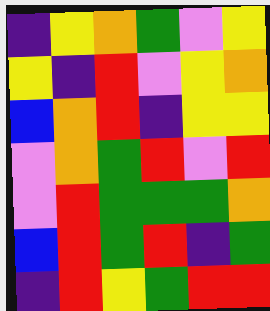[["indigo", "yellow", "orange", "green", "violet", "yellow"], ["yellow", "indigo", "red", "violet", "yellow", "orange"], ["blue", "orange", "red", "indigo", "yellow", "yellow"], ["violet", "orange", "green", "red", "violet", "red"], ["violet", "red", "green", "green", "green", "orange"], ["blue", "red", "green", "red", "indigo", "green"], ["indigo", "red", "yellow", "green", "red", "red"]]